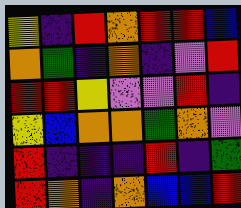[["yellow", "indigo", "red", "orange", "red", "red", "blue"], ["orange", "green", "indigo", "orange", "indigo", "violet", "red"], ["red", "red", "yellow", "violet", "violet", "red", "indigo"], ["yellow", "blue", "orange", "orange", "green", "orange", "violet"], ["red", "indigo", "indigo", "indigo", "red", "indigo", "green"], ["red", "orange", "indigo", "orange", "blue", "blue", "red"]]